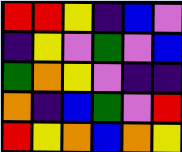[["red", "red", "yellow", "indigo", "blue", "violet"], ["indigo", "yellow", "violet", "green", "violet", "blue"], ["green", "orange", "yellow", "violet", "indigo", "indigo"], ["orange", "indigo", "blue", "green", "violet", "red"], ["red", "yellow", "orange", "blue", "orange", "yellow"]]